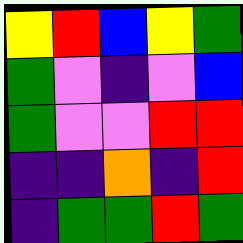[["yellow", "red", "blue", "yellow", "green"], ["green", "violet", "indigo", "violet", "blue"], ["green", "violet", "violet", "red", "red"], ["indigo", "indigo", "orange", "indigo", "red"], ["indigo", "green", "green", "red", "green"]]